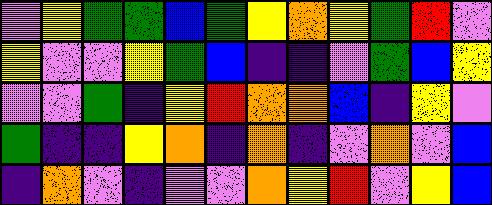[["violet", "yellow", "green", "green", "blue", "green", "yellow", "orange", "yellow", "green", "red", "violet"], ["yellow", "violet", "violet", "yellow", "green", "blue", "indigo", "indigo", "violet", "green", "blue", "yellow"], ["violet", "violet", "green", "indigo", "yellow", "red", "orange", "orange", "blue", "indigo", "yellow", "violet"], ["green", "indigo", "indigo", "yellow", "orange", "indigo", "orange", "indigo", "violet", "orange", "violet", "blue"], ["indigo", "orange", "violet", "indigo", "violet", "violet", "orange", "yellow", "red", "violet", "yellow", "blue"]]